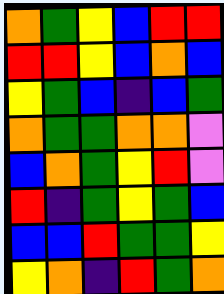[["orange", "green", "yellow", "blue", "red", "red"], ["red", "red", "yellow", "blue", "orange", "blue"], ["yellow", "green", "blue", "indigo", "blue", "green"], ["orange", "green", "green", "orange", "orange", "violet"], ["blue", "orange", "green", "yellow", "red", "violet"], ["red", "indigo", "green", "yellow", "green", "blue"], ["blue", "blue", "red", "green", "green", "yellow"], ["yellow", "orange", "indigo", "red", "green", "orange"]]